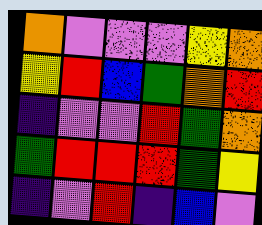[["orange", "violet", "violet", "violet", "yellow", "orange"], ["yellow", "red", "blue", "green", "orange", "red"], ["indigo", "violet", "violet", "red", "green", "orange"], ["green", "red", "red", "red", "green", "yellow"], ["indigo", "violet", "red", "indigo", "blue", "violet"]]